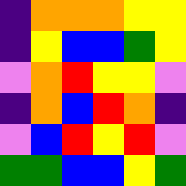[["indigo", "orange", "orange", "orange", "yellow", "yellow"], ["indigo", "yellow", "blue", "blue", "green", "yellow"], ["violet", "orange", "red", "yellow", "yellow", "violet"], ["indigo", "orange", "blue", "red", "orange", "indigo"], ["violet", "blue", "red", "yellow", "red", "violet"], ["green", "green", "blue", "blue", "yellow", "green"]]